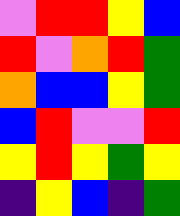[["violet", "red", "red", "yellow", "blue"], ["red", "violet", "orange", "red", "green"], ["orange", "blue", "blue", "yellow", "green"], ["blue", "red", "violet", "violet", "red"], ["yellow", "red", "yellow", "green", "yellow"], ["indigo", "yellow", "blue", "indigo", "green"]]